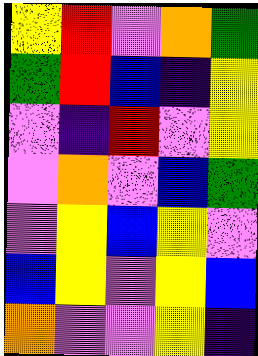[["yellow", "red", "violet", "orange", "green"], ["green", "red", "blue", "indigo", "yellow"], ["violet", "indigo", "red", "violet", "yellow"], ["violet", "orange", "violet", "blue", "green"], ["violet", "yellow", "blue", "yellow", "violet"], ["blue", "yellow", "violet", "yellow", "blue"], ["orange", "violet", "violet", "yellow", "indigo"]]